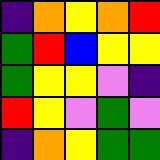[["indigo", "orange", "yellow", "orange", "red"], ["green", "red", "blue", "yellow", "yellow"], ["green", "yellow", "yellow", "violet", "indigo"], ["red", "yellow", "violet", "green", "violet"], ["indigo", "orange", "yellow", "green", "green"]]